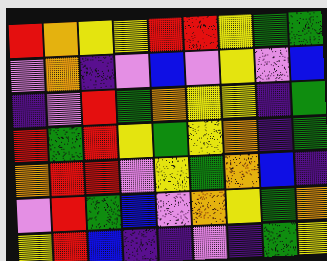[["red", "orange", "yellow", "yellow", "red", "red", "yellow", "green", "green"], ["violet", "orange", "indigo", "violet", "blue", "violet", "yellow", "violet", "blue"], ["indigo", "violet", "red", "green", "orange", "yellow", "yellow", "indigo", "green"], ["red", "green", "red", "yellow", "green", "yellow", "orange", "indigo", "green"], ["orange", "red", "red", "violet", "yellow", "green", "orange", "blue", "indigo"], ["violet", "red", "green", "blue", "violet", "orange", "yellow", "green", "orange"], ["yellow", "red", "blue", "indigo", "indigo", "violet", "indigo", "green", "yellow"]]